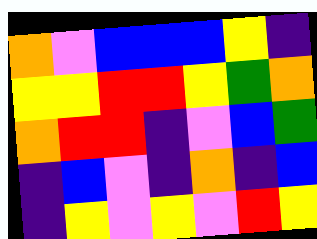[["orange", "violet", "blue", "blue", "blue", "yellow", "indigo"], ["yellow", "yellow", "red", "red", "yellow", "green", "orange"], ["orange", "red", "red", "indigo", "violet", "blue", "green"], ["indigo", "blue", "violet", "indigo", "orange", "indigo", "blue"], ["indigo", "yellow", "violet", "yellow", "violet", "red", "yellow"]]